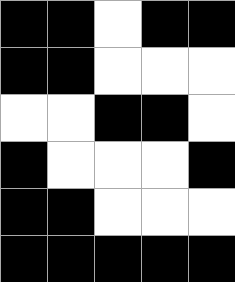[["black", "black", "white", "black", "black"], ["black", "black", "white", "white", "white"], ["white", "white", "black", "black", "white"], ["black", "white", "white", "white", "black"], ["black", "black", "white", "white", "white"], ["black", "black", "black", "black", "black"]]